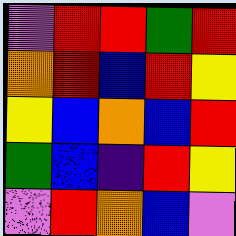[["violet", "red", "red", "green", "red"], ["orange", "red", "blue", "red", "yellow"], ["yellow", "blue", "orange", "blue", "red"], ["green", "blue", "indigo", "red", "yellow"], ["violet", "red", "orange", "blue", "violet"]]